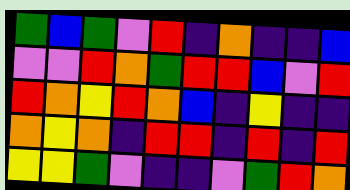[["green", "blue", "green", "violet", "red", "indigo", "orange", "indigo", "indigo", "blue"], ["violet", "violet", "red", "orange", "green", "red", "red", "blue", "violet", "red"], ["red", "orange", "yellow", "red", "orange", "blue", "indigo", "yellow", "indigo", "indigo"], ["orange", "yellow", "orange", "indigo", "red", "red", "indigo", "red", "indigo", "red"], ["yellow", "yellow", "green", "violet", "indigo", "indigo", "violet", "green", "red", "orange"]]